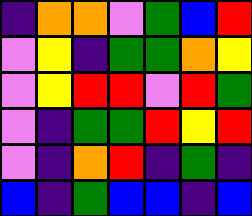[["indigo", "orange", "orange", "violet", "green", "blue", "red"], ["violet", "yellow", "indigo", "green", "green", "orange", "yellow"], ["violet", "yellow", "red", "red", "violet", "red", "green"], ["violet", "indigo", "green", "green", "red", "yellow", "red"], ["violet", "indigo", "orange", "red", "indigo", "green", "indigo"], ["blue", "indigo", "green", "blue", "blue", "indigo", "blue"]]